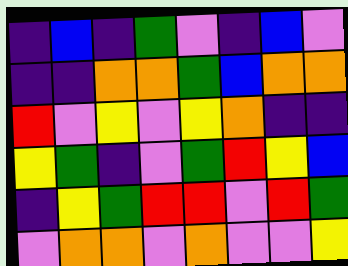[["indigo", "blue", "indigo", "green", "violet", "indigo", "blue", "violet"], ["indigo", "indigo", "orange", "orange", "green", "blue", "orange", "orange"], ["red", "violet", "yellow", "violet", "yellow", "orange", "indigo", "indigo"], ["yellow", "green", "indigo", "violet", "green", "red", "yellow", "blue"], ["indigo", "yellow", "green", "red", "red", "violet", "red", "green"], ["violet", "orange", "orange", "violet", "orange", "violet", "violet", "yellow"]]